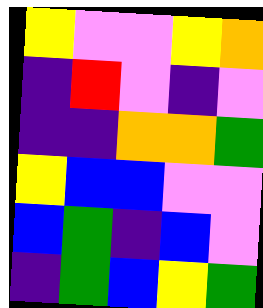[["yellow", "violet", "violet", "yellow", "orange"], ["indigo", "red", "violet", "indigo", "violet"], ["indigo", "indigo", "orange", "orange", "green"], ["yellow", "blue", "blue", "violet", "violet"], ["blue", "green", "indigo", "blue", "violet"], ["indigo", "green", "blue", "yellow", "green"]]